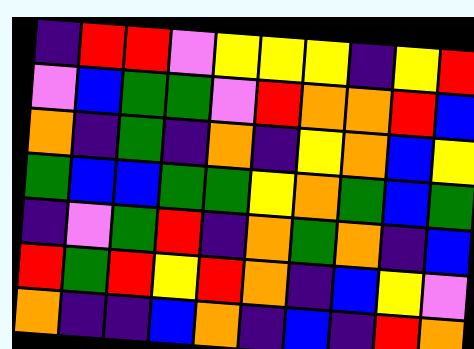[["indigo", "red", "red", "violet", "yellow", "yellow", "yellow", "indigo", "yellow", "red"], ["violet", "blue", "green", "green", "violet", "red", "orange", "orange", "red", "blue"], ["orange", "indigo", "green", "indigo", "orange", "indigo", "yellow", "orange", "blue", "yellow"], ["green", "blue", "blue", "green", "green", "yellow", "orange", "green", "blue", "green"], ["indigo", "violet", "green", "red", "indigo", "orange", "green", "orange", "indigo", "blue"], ["red", "green", "red", "yellow", "red", "orange", "indigo", "blue", "yellow", "violet"], ["orange", "indigo", "indigo", "blue", "orange", "indigo", "blue", "indigo", "red", "orange"]]